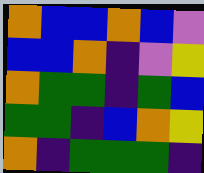[["orange", "blue", "blue", "orange", "blue", "violet"], ["blue", "blue", "orange", "indigo", "violet", "yellow"], ["orange", "green", "green", "indigo", "green", "blue"], ["green", "green", "indigo", "blue", "orange", "yellow"], ["orange", "indigo", "green", "green", "green", "indigo"]]